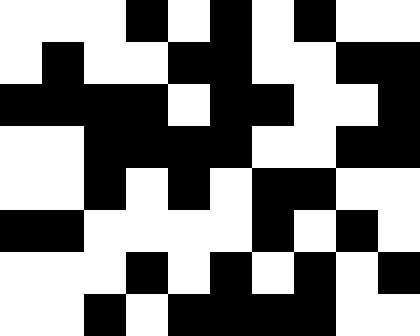[["white", "white", "white", "black", "white", "black", "white", "black", "white", "white"], ["white", "black", "white", "white", "black", "black", "white", "white", "black", "black"], ["black", "black", "black", "black", "white", "black", "black", "white", "white", "black"], ["white", "white", "black", "black", "black", "black", "white", "white", "black", "black"], ["white", "white", "black", "white", "black", "white", "black", "black", "white", "white"], ["black", "black", "white", "white", "white", "white", "black", "white", "black", "white"], ["white", "white", "white", "black", "white", "black", "white", "black", "white", "black"], ["white", "white", "black", "white", "black", "black", "black", "black", "white", "white"]]